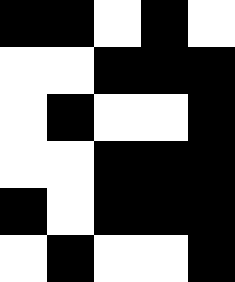[["black", "black", "white", "black", "white"], ["white", "white", "black", "black", "black"], ["white", "black", "white", "white", "black"], ["white", "white", "black", "black", "black"], ["black", "white", "black", "black", "black"], ["white", "black", "white", "white", "black"]]